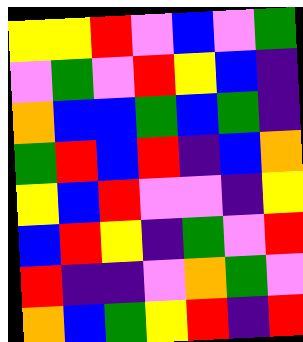[["yellow", "yellow", "red", "violet", "blue", "violet", "green"], ["violet", "green", "violet", "red", "yellow", "blue", "indigo"], ["orange", "blue", "blue", "green", "blue", "green", "indigo"], ["green", "red", "blue", "red", "indigo", "blue", "orange"], ["yellow", "blue", "red", "violet", "violet", "indigo", "yellow"], ["blue", "red", "yellow", "indigo", "green", "violet", "red"], ["red", "indigo", "indigo", "violet", "orange", "green", "violet"], ["orange", "blue", "green", "yellow", "red", "indigo", "red"]]